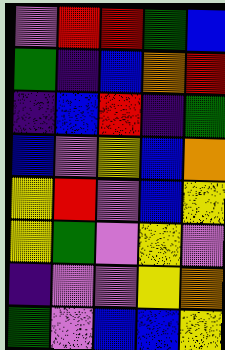[["violet", "red", "red", "green", "blue"], ["green", "indigo", "blue", "orange", "red"], ["indigo", "blue", "red", "indigo", "green"], ["blue", "violet", "yellow", "blue", "orange"], ["yellow", "red", "violet", "blue", "yellow"], ["yellow", "green", "violet", "yellow", "violet"], ["indigo", "violet", "violet", "yellow", "orange"], ["green", "violet", "blue", "blue", "yellow"]]